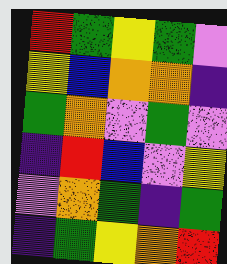[["red", "green", "yellow", "green", "violet"], ["yellow", "blue", "orange", "orange", "indigo"], ["green", "orange", "violet", "green", "violet"], ["indigo", "red", "blue", "violet", "yellow"], ["violet", "orange", "green", "indigo", "green"], ["indigo", "green", "yellow", "orange", "red"]]